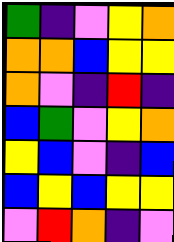[["green", "indigo", "violet", "yellow", "orange"], ["orange", "orange", "blue", "yellow", "yellow"], ["orange", "violet", "indigo", "red", "indigo"], ["blue", "green", "violet", "yellow", "orange"], ["yellow", "blue", "violet", "indigo", "blue"], ["blue", "yellow", "blue", "yellow", "yellow"], ["violet", "red", "orange", "indigo", "violet"]]